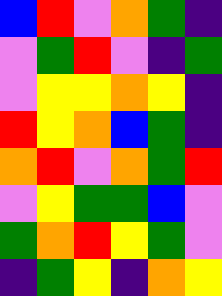[["blue", "red", "violet", "orange", "green", "indigo"], ["violet", "green", "red", "violet", "indigo", "green"], ["violet", "yellow", "yellow", "orange", "yellow", "indigo"], ["red", "yellow", "orange", "blue", "green", "indigo"], ["orange", "red", "violet", "orange", "green", "red"], ["violet", "yellow", "green", "green", "blue", "violet"], ["green", "orange", "red", "yellow", "green", "violet"], ["indigo", "green", "yellow", "indigo", "orange", "yellow"]]